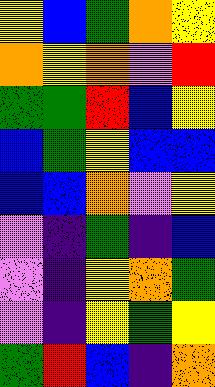[["yellow", "blue", "green", "orange", "yellow"], ["orange", "yellow", "orange", "violet", "red"], ["green", "green", "red", "blue", "yellow"], ["blue", "green", "yellow", "blue", "blue"], ["blue", "blue", "orange", "violet", "yellow"], ["violet", "indigo", "green", "indigo", "blue"], ["violet", "indigo", "yellow", "orange", "green"], ["violet", "indigo", "yellow", "green", "yellow"], ["green", "red", "blue", "indigo", "orange"]]